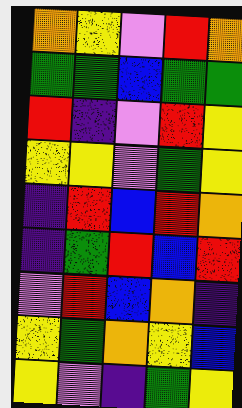[["orange", "yellow", "violet", "red", "orange"], ["green", "green", "blue", "green", "green"], ["red", "indigo", "violet", "red", "yellow"], ["yellow", "yellow", "violet", "green", "yellow"], ["indigo", "red", "blue", "red", "orange"], ["indigo", "green", "red", "blue", "red"], ["violet", "red", "blue", "orange", "indigo"], ["yellow", "green", "orange", "yellow", "blue"], ["yellow", "violet", "indigo", "green", "yellow"]]